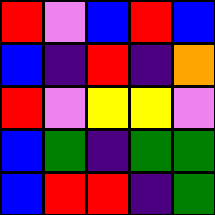[["red", "violet", "blue", "red", "blue"], ["blue", "indigo", "red", "indigo", "orange"], ["red", "violet", "yellow", "yellow", "violet"], ["blue", "green", "indigo", "green", "green"], ["blue", "red", "red", "indigo", "green"]]